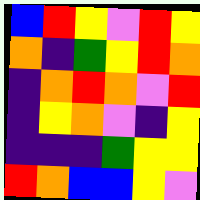[["blue", "red", "yellow", "violet", "red", "yellow"], ["orange", "indigo", "green", "yellow", "red", "orange"], ["indigo", "orange", "red", "orange", "violet", "red"], ["indigo", "yellow", "orange", "violet", "indigo", "yellow"], ["indigo", "indigo", "indigo", "green", "yellow", "yellow"], ["red", "orange", "blue", "blue", "yellow", "violet"]]